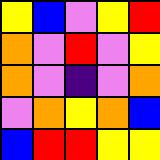[["yellow", "blue", "violet", "yellow", "red"], ["orange", "violet", "red", "violet", "yellow"], ["orange", "violet", "indigo", "violet", "orange"], ["violet", "orange", "yellow", "orange", "blue"], ["blue", "red", "red", "yellow", "yellow"]]